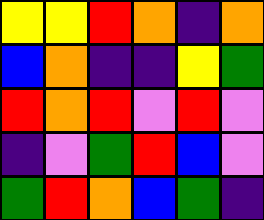[["yellow", "yellow", "red", "orange", "indigo", "orange"], ["blue", "orange", "indigo", "indigo", "yellow", "green"], ["red", "orange", "red", "violet", "red", "violet"], ["indigo", "violet", "green", "red", "blue", "violet"], ["green", "red", "orange", "blue", "green", "indigo"]]